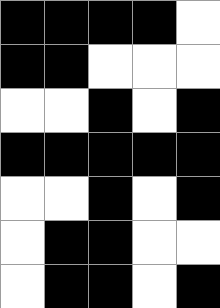[["black", "black", "black", "black", "white"], ["black", "black", "white", "white", "white"], ["white", "white", "black", "white", "black"], ["black", "black", "black", "black", "black"], ["white", "white", "black", "white", "black"], ["white", "black", "black", "white", "white"], ["white", "black", "black", "white", "black"]]